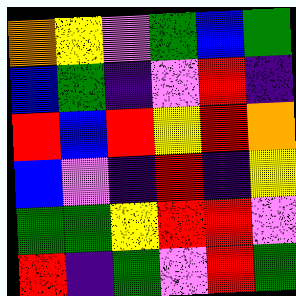[["orange", "yellow", "violet", "green", "blue", "green"], ["blue", "green", "indigo", "violet", "red", "indigo"], ["red", "blue", "red", "yellow", "red", "orange"], ["blue", "violet", "indigo", "red", "indigo", "yellow"], ["green", "green", "yellow", "red", "red", "violet"], ["red", "indigo", "green", "violet", "red", "green"]]